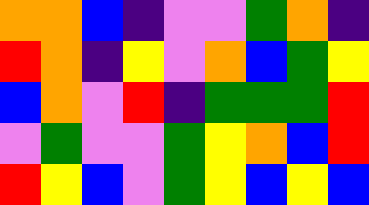[["orange", "orange", "blue", "indigo", "violet", "violet", "green", "orange", "indigo"], ["red", "orange", "indigo", "yellow", "violet", "orange", "blue", "green", "yellow"], ["blue", "orange", "violet", "red", "indigo", "green", "green", "green", "red"], ["violet", "green", "violet", "violet", "green", "yellow", "orange", "blue", "red"], ["red", "yellow", "blue", "violet", "green", "yellow", "blue", "yellow", "blue"]]